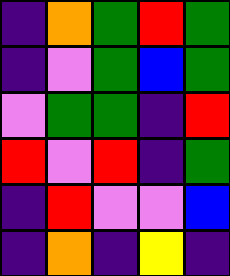[["indigo", "orange", "green", "red", "green"], ["indigo", "violet", "green", "blue", "green"], ["violet", "green", "green", "indigo", "red"], ["red", "violet", "red", "indigo", "green"], ["indigo", "red", "violet", "violet", "blue"], ["indigo", "orange", "indigo", "yellow", "indigo"]]